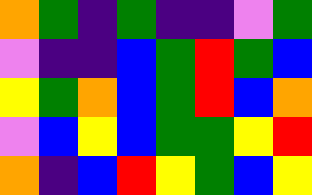[["orange", "green", "indigo", "green", "indigo", "indigo", "violet", "green"], ["violet", "indigo", "indigo", "blue", "green", "red", "green", "blue"], ["yellow", "green", "orange", "blue", "green", "red", "blue", "orange"], ["violet", "blue", "yellow", "blue", "green", "green", "yellow", "red"], ["orange", "indigo", "blue", "red", "yellow", "green", "blue", "yellow"]]